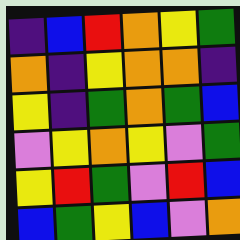[["indigo", "blue", "red", "orange", "yellow", "green"], ["orange", "indigo", "yellow", "orange", "orange", "indigo"], ["yellow", "indigo", "green", "orange", "green", "blue"], ["violet", "yellow", "orange", "yellow", "violet", "green"], ["yellow", "red", "green", "violet", "red", "blue"], ["blue", "green", "yellow", "blue", "violet", "orange"]]